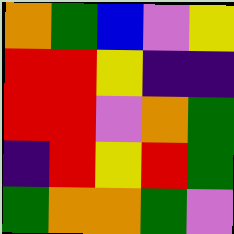[["orange", "green", "blue", "violet", "yellow"], ["red", "red", "yellow", "indigo", "indigo"], ["red", "red", "violet", "orange", "green"], ["indigo", "red", "yellow", "red", "green"], ["green", "orange", "orange", "green", "violet"]]